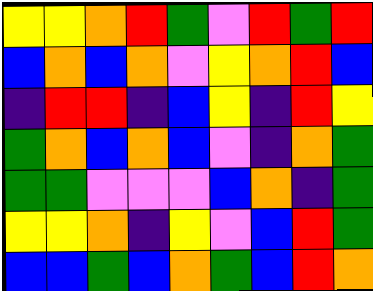[["yellow", "yellow", "orange", "red", "green", "violet", "red", "green", "red"], ["blue", "orange", "blue", "orange", "violet", "yellow", "orange", "red", "blue"], ["indigo", "red", "red", "indigo", "blue", "yellow", "indigo", "red", "yellow"], ["green", "orange", "blue", "orange", "blue", "violet", "indigo", "orange", "green"], ["green", "green", "violet", "violet", "violet", "blue", "orange", "indigo", "green"], ["yellow", "yellow", "orange", "indigo", "yellow", "violet", "blue", "red", "green"], ["blue", "blue", "green", "blue", "orange", "green", "blue", "red", "orange"]]